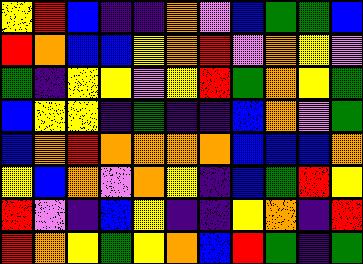[["yellow", "red", "blue", "indigo", "indigo", "orange", "violet", "blue", "green", "green", "blue"], ["red", "orange", "blue", "blue", "yellow", "orange", "red", "violet", "orange", "yellow", "violet"], ["green", "indigo", "yellow", "yellow", "violet", "yellow", "red", "green", "orange", "yellow", "green"], ["blue", "yellow", "yellow", "indigo", "green", "indigo", "indigo", "blue", "orange", "violet", "green"], ["blue", "orange", "red", "orange", "orange", "orange", "orange", "blue", "blue", "blue", "orange"], ["yellow", "blue", "orange", "violet", "orange", "yellow", "indigo", "blue", "green", "red", "yellow"], ["red", "violet", "indigo", "blue", "yellow", "indigo", "indigo", "yellow", "orange", "indigo", "red"], ["red", "orange", "yellow", "green", "yellow", "orange", "blue", "red", "green", "indigo", "green"]]